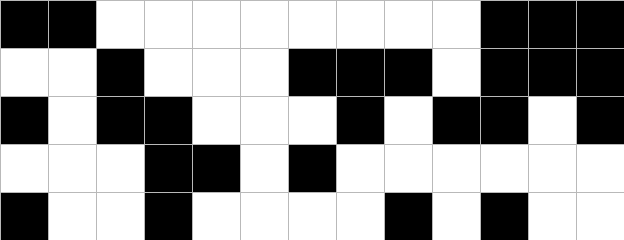[["black", "black", "white", "white", "white", "white", "white", "white", "white", "white", "black", "black", "black"], ["white", "white", "black", "white", "white", "white", "black", "black", "black", "white", "black", "black", "black"], ["black", "white", "black", "black", "white", "white", "white", "black", "white", "black", "black", "white", "black"], ["white", "white", "white", "black", "black", "white", "black", "white", "white", "white", "white", "white", "white"], ["black", "white", "white", "black", "white", "white", "white", "white", "black", "white", "black", "white", "white"]]